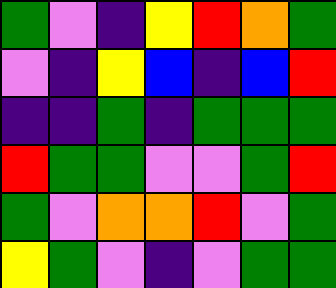[["green", "violet", "indigo", "yellow", "red", "orange", "green"], ["violet", "indigo", "yellow", "blue", "indigo", "blue", "red"], ["indigo", "indigo", "green", "indigo", "green", "green", "green"], ["red", "green", "green", "violet", "violet", "green", "red"], ["green", "violet", "orange", "orange", "red", "violet", "green"], ["yellow", "green", "violet", "indigo", "violet", "green", "green"]]